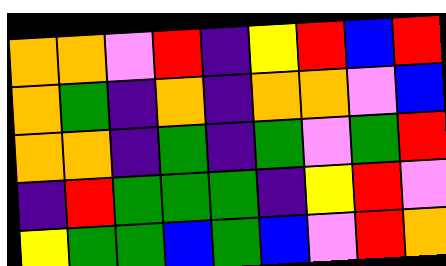[["orange", "orange", "violet", "red", "indigo", "yellow", "red", "blue", "red"], ["orange", "green", "indigo", "orange", "indigo", "orange", "orange", "violet", "blue"], ["orange", "orange", "indigo", "green", "indigo", "green", "violet", "green", "red"], ["indigo", "red", "green", "green", "green", "indigo", "yellow", "red", "violet"], ["yellow", "green", "green", "blue", "green", "blue", "violet", "red", "orange"]]